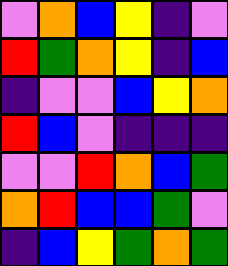[["violet", "orange", "blue", "yellow", "indigo", "violet"], ["red", "green", "orange", "yellow", "indigo", "blue"], ["indigo", "violet", "violet", "blue", "yellow", "orange"], ["red", "blue", "violet", "indigo", "indigo", "indigo"], ["violet", "violet", "red", "orange", "blue", "green"], ["orange", "red", "blue", "blue", "green", "violet"], ["indigo", "blue", "yellow", "green", "orange", "green"]]